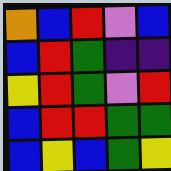[["orange", "blue", "red", "violet", "blue"], ["blue", "red", "green", "indigo", "indigo"], ["yellow", "red", "green", "violet", "red"], ["blue", "red", "red", "green", "green"], ["blue", "yellow", "blue", "green", "yellow"]]